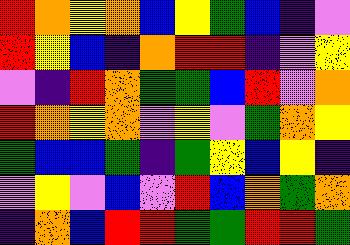[["red", "orange", "yellow", "orange", "blue", "yellow", "green", "blue", "indigo", "violet"], ["red", "yellow", "blue", "indigo", "orange", "red", "red", "indigo", "violet", "yellow"], ["violet", "indigo", "red", "orange", "green", "green", "blue", "red", "violet", "orange"], ["red", "orange", "yellow", "orange", "violet", "yellow", "violet", "green", "orange", "yellow"], ["green", "blue", "blue", "green", "indigo", "green", "yellow", "blue", "yellow", "indigo"], ["violet", "yellow", "violet", "blue", "violet", "red", "blue", "orange", "green", "orange"], ["indigo", "orange", "blue", "red", "red", "green", "green", "red", "red", "green"]]